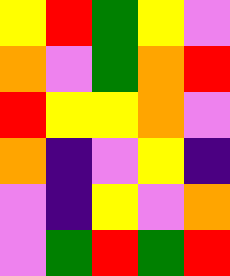[["yellow", "red", "green", "yellow", "violet"], ["orange", "violet", "green", "orange", "red"], ["red", "yellow", "yellow", "orange", "violet"], ["orange", "indigo", "violet", "yellow", "indigo"], ["violet", "indigo", "yellow", "violet", "orange"], ["violet", "green", "red", "green", "red"]]